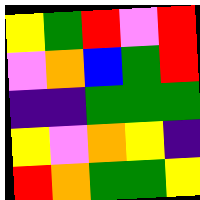[["yellow", "green", "red", "violet", "red"], ["violet", "orange", "blue", "green", "red"], ["indigo", "indigo", "green", "green", "green"], ["yellow", "violet", "orange", "yellow", "indigo"], ["red", "orange", "green", "green", "yellow"]]